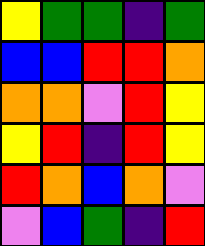[["yellow", "green", "green", "indigo", "green"], ["blue", "blue", "red", "red", "orange"], ["orange", "orange", "violet", "red", "yellow"], ["yellow", "red", "indigo", "red", "yellow"], ["red", "orange", "blue", "orange", "violet"], ["violet", "blue", "green", "indigo", "red"]]